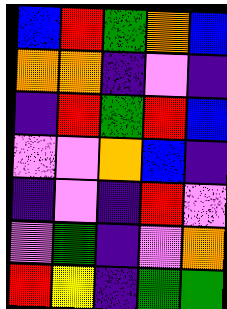[["blue", "red", "green", "orange", "blue"], ["orange", "orange", "indigo", "violet", "indigo"], ["indigo", "red", "green", "red", "blue"], ["violet", "violet", "orange", "blue", "indigo"], ["indigo", "violet", "indigo", "red", "violet"], ["violet", "green", "indigo", "violet", "orange"], ["red", "yellow", "indigo", "green", "green"]]